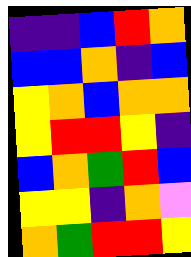[["indigo", "indigo", "blue", "red", "orange"], ["blue", "blue", "orange", "indigo", "blue"], ["yellow", "orange", "blue", "orange", "orange"], ["yellow", "red", "red", "yellow", "indigo"], ["blue", "orange", "green", "red", "blue"], ["yellow", "yellow", "indigo", "orange", "violet"], ["orange", "green", "red", "red", "yellow"]]